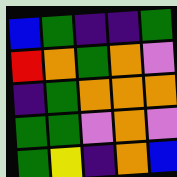[["blue", "green", "indigo", "indigo", "green"], ["red", "orange", "green", "orange", "violet"], ["indigo", "green", "orange", "orange", "orange"], ["green", "green", "violet", "orange", "violet"], ["green", "yellow", "indigo", "orange", "blue"]]